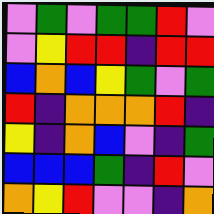[["violet", "green", "violet", "green", "green", "red", "violet"], ["violet", "yellow", "red", "red", "indigo", "red", "red"], ["blue", "orange", "blue", "yellow", "green", "violet", "green"], ["red", "indigo", "orange", "orange", "orange", "red", "indigo"], ["yellow", "indigo", "orange", "blue", "violet", "indigo", "green"], ["blue", "blue", "blue", "green", "indigo", "red", "violet"], ["orange", "yellow", "red", "violet", "violet", "indigo", "orange"]]